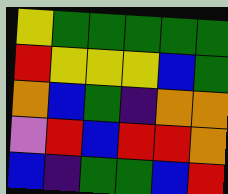[["yellow", "green", "green", "green", "green", "green"], ["red", "yellow", "yellow", "yellow", "blue", "green"], ["orange", "blue", "green", "indigo", "orange", "orange"], ["violet", "red", "blue", "red", "red", "orange"], ["blue", "indigo", "green", "green", "blue", "red"]]